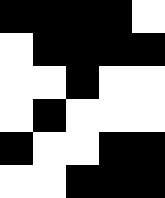[["black", "black", "black", "black", "white"], ["white", "black", "black", "black", "black"], ["white", "white", "black", "white", "white"], ["white", "black", "white", "white", "white"], ["black", "white", "white", "black", "black"], ["white", "white", "black", "black", "black"]]